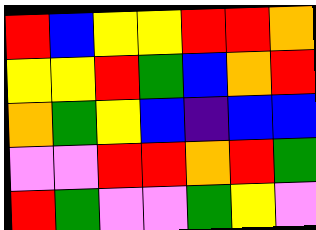[["red", "blue", "yellow", "yellow", "red", "red", "orange"], ["yellow", "yellow", "red", "green", "blue", "orange", "red"], ["orange", "green", "yellow", "blue", "indigo", "blue", "blue"], ["violet", "violet", "red", "red", "orange", "red", "green"], ["red", "green", "violet", "violet", "green", "yellow", "violet"]]